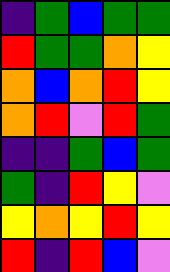[["indigo", "green", "blue", "green", "green"], ["red", "green", "green", "orange", "yellow"], ["orange", "blue", "orange", "red", "yellow"], ["orange", "red", "violet", "red", "green"], ["indigo", "indigo", "green", "blue", "green"], ["green", "indigo", "red", "yellow", "violet"], ["yellow", "orange", "yellow", "red", "yellow"], ["red", "indigo", "red", "blue", "violet"]]